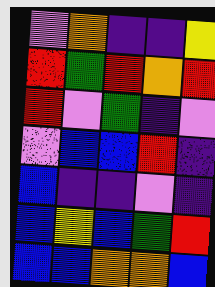[["violet", "orange", "indigo", "indigo", "yellow"], ["red", "green", "red", "orange", "red"], ["red", "violet", "green", "indigo", "violet"], ["violet", "blue", "blue", "red", "indigo"], ["blue", "indigo", "indigo", "violet", "indigo"], ["blue", "yellow", "blue", "green", "red"], ["blue", "blue", "orange", "orange", "blue"]]